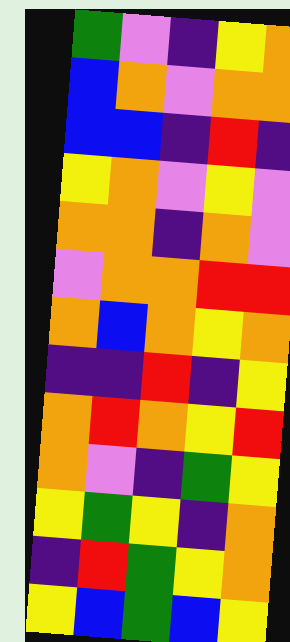[["green", "violet", "indigo", "yellow", "orange"], ["blue", "orange", "violet", "orange", "orange"], ["blue", "blue", "indigo", "red", "indigo"], ["yellow", "orange", "violet", "yellow", "violet"], ["orange", "orange", "indigo", "orange", "violet"], ["violet", "orange", "orange", "red", "red"], ["orange", "blue", "orange", "yellow", "orange"], ["indigo", "indigo", "red", "indigo", "yellow"], ["orange", "red", "orange", "yellow", "red"], ["orange", "violet", "indigo", "green", "yellow"], ["yellow", "green", "yellow", "indigo", "orange"], ["indigo", "red", "green", "yellow", "orange"], ["yellow", "blue", "green", "blue", "yellow"]]